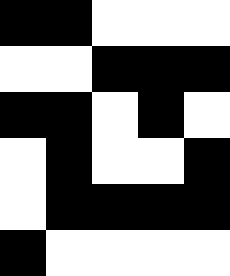[["black", "black", "white", "white", "white"], ["white", "white", "black", "black", "black"], ["black", "black", "white", "black", "white"], ["white", "black", "white", "white", "black"], ["white", "black", "black", "black", "black"], ["black", "white", "white", "white", "white"]]